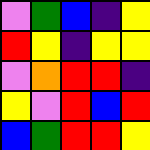[["violet", "green", "blue", "indigo", "yellow"], ["red", "yellow", "indigo", "yellow", "yellow"], ["violet", "orange", "red", "red", "indigo"], ["yellow", "violet", "red", "blue", "red"], ["blue", "green", "red", "red", "yellow"]]